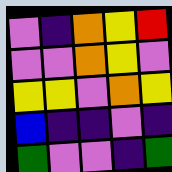[["violet", "indigo", "orange", "yellow", "red"], ["violet", "violet", "orange", "yellow", "violet"], ["yellow", "yellow", "violet", "orange", "yellow"], ["blue", "indigo", "indigo", "violet", "indigo"], ["green", "violet", "violet", "indigo", "green"]]